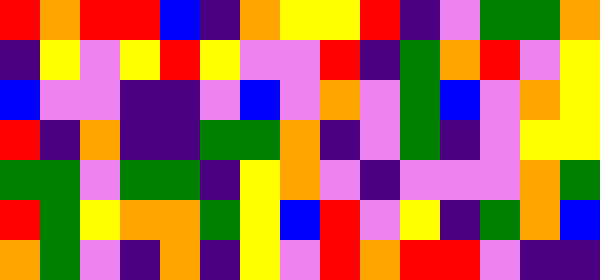[["red", "orange", "red", "red", "blue", "indigo", "orange", "yellow", "yellow", "red", "indigo", "violet", "green", "green", "orange"], ["indigo", "yellow", "violet", "yellow", "red", "yellow", "violet", "violet", "red", "indigo", "green", "orange", "red", "violet", "yellow"], ["blue", "violet", "violet", "indigo", "indigo", "violet", "blue", "violet", "orange", "violet", "green", "blue", "violet", "orange", "yellow"], ["red", "indigo", "orange", "indigo", "indigo", "green", "green", "orange", "indigo", "violet", "green", "indigo", "violet", "yellow", "yellow"], ["green", "green", "violet", "green", "green", "indigo", "yellow", "orange", "violet", "indigo", "violet", "violet", "violet", "orange", "green"], ["red", "green", "yellow", "orange", "orange", "green", "yellow", "blue", "red", "violet", "yellow", "indigo", "green", "orange", "blue"], ["orange", "green", "violet", "indigo", "orange", "indigo", "yellow", "violet", "red", "orange", "red", "red", "violet", "indigo", "indigo"]]